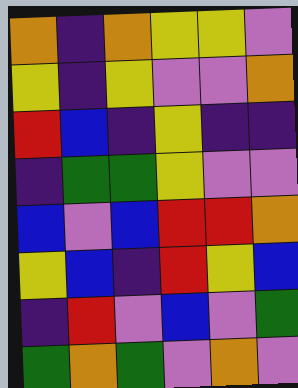[["orange", "indigo", "orange", "yellow", "yellow", "violet"], ["yellow", "indigo", "yellow", "violet", "violet", "orange"], ["red", "blue", "indigo", "yellow", "indigo", "indigo"], ["indigo", "green", "green", "yellow", "violet", "violet"], ["blue", "violet", "blue", "red", "red", "orange"], ["yellow", "blue", "indigo", "red", "yellow", "blue"], ["indigo", "red", "violet", "blue", "violet", "green"], ["green", "orange", "green", "violet", "orange", "violet"]]